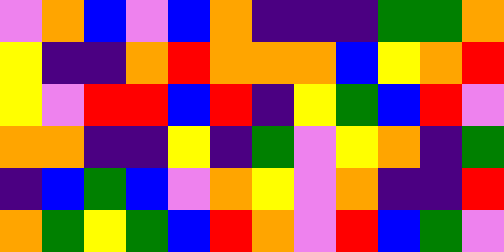[["violet", "orange", "blue", "violet", "blue", "orange", "indigo", "indigo", "indigo", "green", "green", "orange"], ["yellow", "indigo", "indigo", "orange", "red", "orange", "orange", "orange", "blue", "yellow", "orange", "red"], ["yellow", "violet", "red", "red", "blue", "red", "indigo", "yellow", "green", "blue", "red", "violet"], ["orange", "orange", "indigo", "indigo", "yellow", "indigo", "green", "violet", "yellow", "orange", "indigo", "green"], ["indigo", "blue", "green", "blue", "violet", "orange", "yellow", "violet", "orange", "indigo", "indigo", "red"], ["orange", "green", "yellow", "green", "blue", "red", "orange", "violet", "red", "blue", "green", "violet"]]